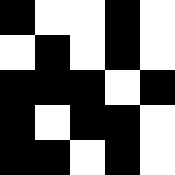[["black", "white", "white", "black", "white"], ["white", "black", "white", "black", "white"], ["black", "black", "black", "white", "black"], ["black", "white", "black", "black", "white"], ["black", "black", "white", "black", "white"]]